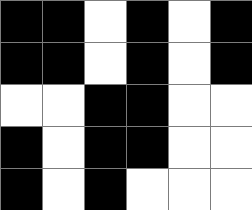[["black", "black", "white", "black", "white", "black"], ["black", "black", "white", "black", "white", "black"], ["white", "white", "black", "black", "white", "white"], ["black", "white", "black", "black", "white", "white"], ["black", "white", "black", "white", "white", "white"]]